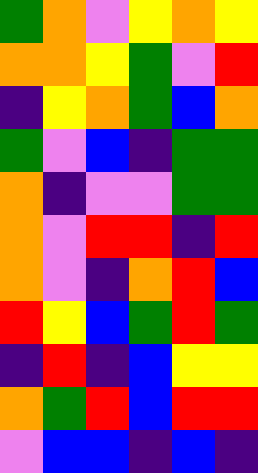[["green", "orange", "violet", "yellow", "orange", "yellow"], ["orange", "orange", "yellow", "green", "violet", "red"], ["indigo", "yellow", "orange", "green", "blue", "orange"], ["green", "violet", "blue", "indigo", "green", "green"], ["orange", "indigo", "violet", "violet", "green", "green"], ["orange", "violet", "red", "red", "indigo", "red"], ["orange", "violet", "indigo", "orange", "red", "blue"], ["red", "yellow", "blue", "green", "red", "green"], ["indigo", "red", "indigo", "blue", "yellow", "yellow"], ["orange", "green", "red", "blue", "red", "red"], ["violet", "blue", "blue", "indigo", "blue", "indigo"]]